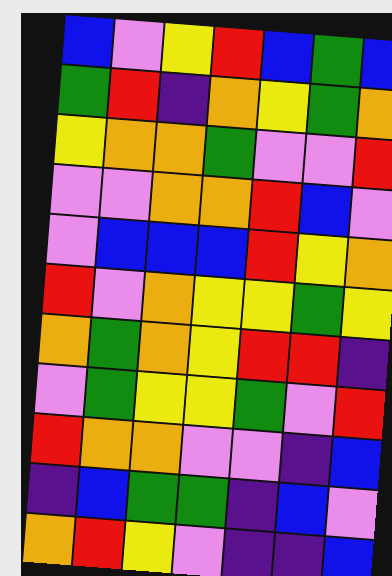[["blue", "violet", "yellow", "red", "blue", "green", "blue"], ["green", "red", "indigo", "orange", "yellow", "green", "orange"], ["yellow", "orange", "orange", "green", "violet", "violet", "red"], ["violet", "violet", "orange", "orange", "red", "blue", "violet"], ["violet", "blue", "blue", "blue", "red", "yellow", "orange"], ["red", "violet", "orange", "yellow", "yellow", "green", "yellow"], ["orange", "green", "orange", "yellow", "red", "red", "indigo"], ["violet", "green", "yellow", "yellow", "green", "violet", "red"], ["red", "orange", "orange", "violet", "violet", "indigo", "blue"], ["indigo", "blue", "green", "green", "indigo", "blue", "violet"], ["orange", "red", "yellow", "violet", "indigo", "indigo", "blue"]]